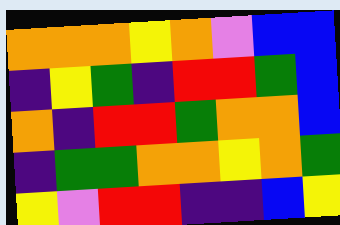[["orange", "orange", "orange", "yellow", "orange", "violet", "blue", "blue"], ["indigo", "yellow", "green", "indigo", "red", "red", "green", "blue"], ["orange", "indigo", "red", "red", "green", "orange", "orange", "blue"], ["indigo", "green", "green", "orange", "orange", "yellow", "orange", "green"], ["yellow", "violet", "red", "red", "indigo", "indigo", "blue", "yellow"]]